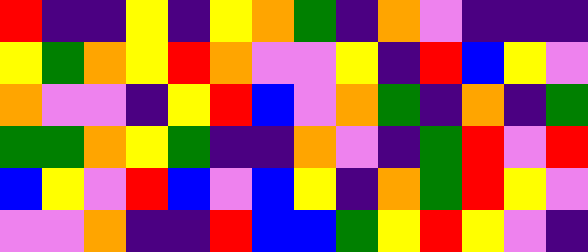[["red", "indigo", "indigo", "yellow", "indigo", "yellow", "orange", "green", "indigo", "orange", "violet", "indigo", "indigo", "indigo"], ["yellow", "green", "orange", "yellow", "red", "orange", "violet", "violet", "yellow", "indigo", "red", "blue", "yellow", "violet"], ["orange", "violet", "violet", "indigo", "yellow", "red", "blue", "violet", "orange", "green", "indigo", "orange", "indigo", "green"], ["green", "green", "orange", "yellow", "green", "indigo", "indigo", "orange", "violet", "indigo", "green", "red", "violet", "red"], ["blue", "yellow", "violet", "red", "blue", "violet", "blue", "yellow", "indigo", "orange", "green", "red", "yellow", "violet"], ["violet", "violet", "orange", "indigo", "indigo", "red", "blue", "blue", "green", "yellow", "red", "yellow", "violet", "indigo"]]